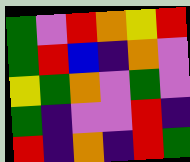[["green", "violet", "red", "orange", "yellow", "red"], ["green", "red", "blue", "indigo", "orange", "violet"], ["yellow", "green", "orange", "violet", "green", "violet"], ["green", "indigo", "violet", "violet", "red", "indigo"], ["red", "indigo", "orange", "indigo", "red", "green"]]